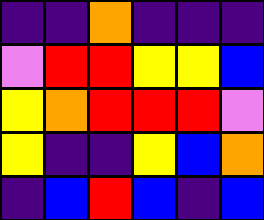[["indigo", "indigo", "orange", "indigo", "indigo", "indigo"], ["violet", "red", "red", "yellow", "yellow", "blue"], ["yellow", "orange", "red", "red", "red", "violet"], ["yellow", "indigo", "indigo", "yellow", "blue", "orange"], ["indigo", "blue", "red", "blue", "indigo", "blue"]]